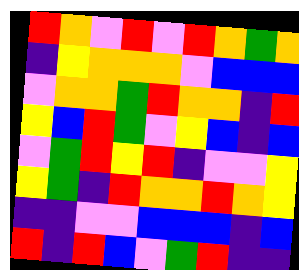[["red", "orange", "violet", "red", "violet", "red", "orange", "green", "orange"], ["indigo", "yellow", "orange", "orange", "orange", "violet", "blue", "blue", "blue"], ["violet", "orange", "orange", "green", "red", "orange", "orange", "indigo", "red"], ["yellow", "blue", "red", "green", "violet", "yellow", "blue", "indigo", "blue"], ["violet", "green", "red", "yellow", "red", "indigo", "violet", "violet", "yellow"], ["yellow", "green", "indigo", "red", "orange", "orange", "red", "orange", "yellow"], ["indigo", "indigo", "violet", "violet", "blue", "blue", "blue", "indigo", "blue"], ["red", "indigo", "red", "blue", "violet", "green", "red", "indigo", "indigo"]]